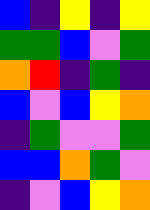[["blue", "indigo", "yellow", "indigo", "yellow"], ["green", "green", "blue", "violet", "green"], ["orange", "red", "indigo", "green", "indigo"], ["blue", "violet", "blue", "yellow", "orange"], ["indigo", "green", "violet", "violet", "green"], ["blue", "blue", "orange", "green", "violet"], ["indigo", "violet", "blue", "yellow", "orange"]]